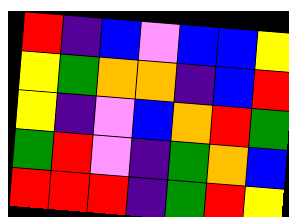[["red", "indigo", "blue", "violet", "blue", "blue", "yellow"], ["yellow", "green", "orange", "orange", "indigo", "blue", "red"], ["yellow", "indigo", "violet", "blue", "orange", "red", "green"], ["green", "red", "violet", "indigo", "green", "orange", "blue"], ["red", "red", "red", "indigo", "green", "red", "yellow"]]